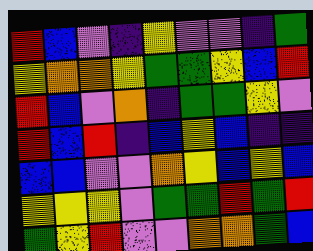[["red", "blue", "violet", "indigo", "yellow", "violet", "violet", "indigo", "green"], ["yellow", "orange", "orange", "yellow", "green", "green", "yellow", "blue", "red"], ["red", "blue", "violet", "orange", "indigo", "green", "green", "yellow", "violet"], ["red", "blue", "red", "indigo", "blue", "yellow", "blue", "indigo", "indigo"], ["blue", "blue", "violet", "violet", "orange", "yellow", "blue", "yellow", "blue"], ["yellow", "yellow", "yellow", "violet", "green", "green", "red", "green", "red"], ["green", "yellow", "red", "violet", "violet", "orange", "orange", "green", "blue"]]